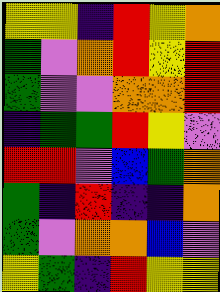[["yellow", "yellow", "indigo", "red", "yellow", "orange"], ["green", "violet", "orange", "red", "yellow", "red"], ["green", "violet", "violet", "orange", "orange", "red"], ["indigo", "green", "green", "red", "yellow", "violet"], ["red", "red", "violet", "blue", "green", "orange"], ["green", "indigo", "red", "indigo", "indigo", "orange"], ["green", "violet", "orange", "orange", "blue", "violet"], ["yellow", "green", "indigo", "red", "yellow", "yellow"]]